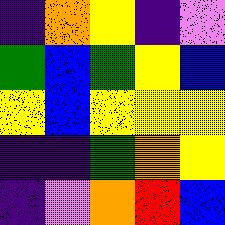[["indigo", "orange", "yellow", "indigo", "violet"], ["green", "blue", "green", "yellow", "blue"], ["yellow", "blue", "yellow", "yellow", "yellow"], ["indigo", "indigo", "green", "orange", "yellow"], ["indigo", "violet", "orange", "red", "blue"]]